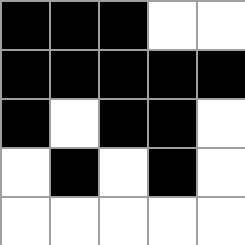[["black", "black", "black", "white", "white"], ["black", "black", "black", "black", "black"], ["black", "white", "black", "black", "white"], ["white", "black", "white", "black", "white"], ["white", "white", "white", "white", "white"]]